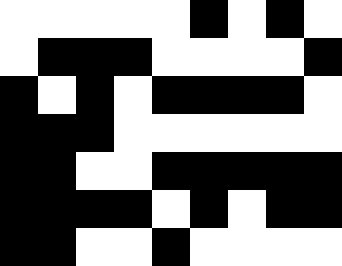[["white", "white", "white", "white", "white", "black", "white", "black", "white"], ["white", "black", "black", "black", "white", "white", "white", "white", "black"], ["black", "white", "black", "white", "black", "black", "black", "black", "white"], ["black", "black", "black", "white", "white", "white", "white", "white", "white"], ["black", "black", "white", "white", "black", "black", "black", "black", "black"], ["black", "black", "black", "black", "white", "black", "white", "black", "black"], ["black", "black", "white", "white", "black", "white", "white", "white", "white"]]